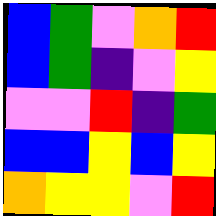[["blue", "green", "violet", "orange", "red"], ["blue", "green", "indigo", "violet", "yellow"], ["violet", "violet", "red", "indigo", "green"], ["blue", "blue", "yellow", "blue", "yellow"], ["orange", "yellow", "yellow", "violet", "red"]]